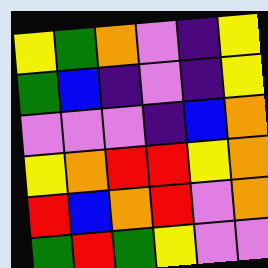[["yellow", "green", "orange", "violet", "indigo", "yellow"], ["green", "blue", "indigo", "violet", "indigo", "yellow"], ["violet", "violet", "violet", "indigo", "blue", "orange"], ["yellow", "orange", "red", "red", "yellow", "orange"], ["red", "blue", "orange", "red", "violet", "orange"], ["green", "red", "green", "yellow", "violet", "violet"]]